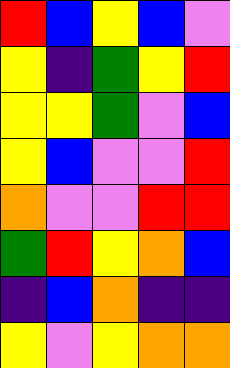[["red", "blue", "yellow", "blue", "violet"], ["yellow", "indigo", "green", "yellow", "red"], ["yellow", "yellow", "green", "violet", "blue"], ["yellow", "blue", "violet", "violet", "red"], ["orange", "violet", "violet", "red", "red"], ["green", "red", "yellow", "orange", "blue"], ["indigo", "blue", "orange", "indigo", "indigo"], ["yellow", "violet", "yellow", "orange", "orange"]]